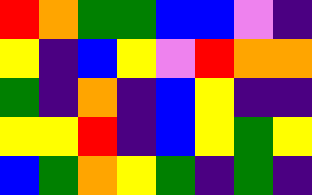[["red", "orange", "green", "green", "blue", "blue", "violet", "indigo"], ["yellow", "indigo", "blue", "yellow", "violet", "red", "orange", "orange"], ["green", "indigo", "orange", "indigo", "blue", "yellow", "indigo", "indigo"], ["yellow", "yellow", "red", "indigo", "blue", "yellow", "green", "yellow"], ["blue", "green", "orange", "yellow", "green", "indigo", "green", "indigo"]]